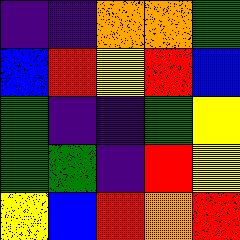[["indigo", "indigo", "orange", "orange", "green"], ["blue", "red", "yellow", "red", "blue"], ["green", "indigo", "indigo", "green", "yellow"], ["green", "green", "indigo", "red", "yellow"], ["yellow", "blue", "red", "orange", "red"]]